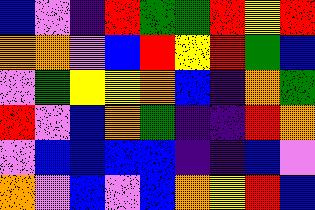[["blue", "violet", "indigo", "red", "green", "green", "red", "yellow", "red"], ["orange", "orange", "violet", "blue", "red", "yellow", "red", "green", "blue"], ["violet", "green", "yellow", "yellow", "orange", "blue", "indigo", "orange", "green"], ["red", "violet", "blue", "orange", "green", "indigo", "indigo", "red", "orange"], ["violet", "blue", "blue", "blue", "blue", "indigo", "indigo", "blue", "violet"], ["orange", "violet", "blue", "violet", "blue", "orange", "yellow", "red", "blue"]]